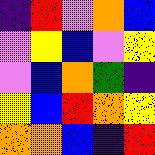[["indigo", "red", "violet", "orange", "blue"], ["violet", "yellow", "blue", "violet", "yellow"], ["violet", "blue", "orange", "green", "indigo"], ["yellow", "blue", "red", "orange", "yellow"], ["orange", "orange", "blue", "indigo", "red"]]